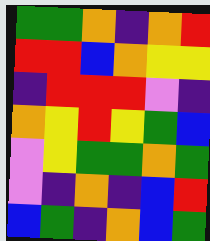[["green", "green", "orange", "indigo", "orange", "red"], ["red", "red", "blue", "orange", "yellow", "yellow"], ["indigo", "red", "red", "red", "violet", "indigo"], ["orange", "yellow", "red", "yellow", "green", "blue"], ["violet", "yellow", "green", "green", "orange", "green"], ["violet", "indigo", "orange", "indigo", "blue", "red"], ["blue", "green", "indigo", "orange", "blue", "green"]]